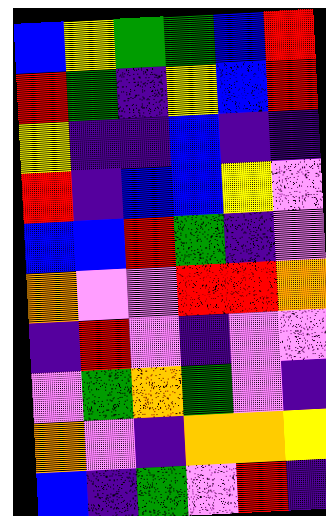[["blue", "yellow", "green", "green", "blue", "red"], ["red", "green", "indigo", "yellow", "blue", "red"], ["yellow", "indigo", "indigo", "blue", "indigo", "indigo"], ["red", "indigo", "blue", "blue", "yellow", "violet"], ["blue", "blue", "red", "green", "indigo", "violet"], ["orange", "violet", "violet", "red", "red", "orange"], ["indigo", "red", "violet", "indigo", "violet", "violet"], ["violet", "green", "orange", "green", "violet", "indigo"], ["orange", "violet", "indigo", "orange", "orange", "yellow"], ["blue", "indigo", "green", "violet", "red", "indigo"]]